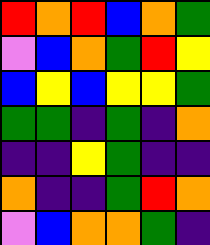[["red", "orange", "red", "blue", "orange", "green"], ["violet", "blue", "orange", "green", "red", "yellow"], ["blue", "yellow", "blue", "yellow", "yellow", "green"], ["green", "green", "indigo", "green", "indigo", "orange"], ["indigo", "indigo", "yellow", "green", "indigo", "indigo"], ["orange", "indigo", "indigo", "green", "red", "orange"], ["violet", "blue", "orange", "orange", "green", "indigo"]]